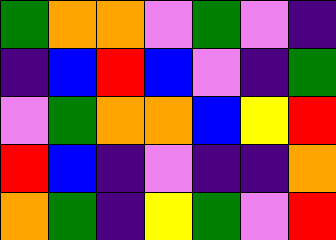[["green", "orange", "orange", "violet", "green", "violet", "indigo"], ["indigo", "blue", "red", "blue", "violet", "indigo", "green"], ["violet", "green", "orange", "orange", "blue", "yellow", "red"], ["red", "blue", "indigo", "violet", "indigo", "indigo", "orange"], ["orange", "green", "indigo", "yellow", "green", "violet", "red"]]